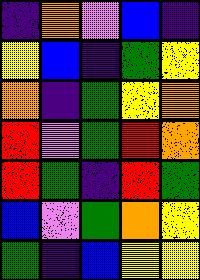[["indigo", "orange", "violet", "blue", "indigo"], ["yellow", "blue", "indigo", "green", "yellow"], ["orange", "indigo", "green", "yellow", "orange"], ["red", "violet", "green", "red", "orange"], ["red", "green", "indigo", "red", "green"], ["blue", "violet", "green", "orange", "yellow"], ["green", "indigo", "blue", "yellow", "yellow"]]